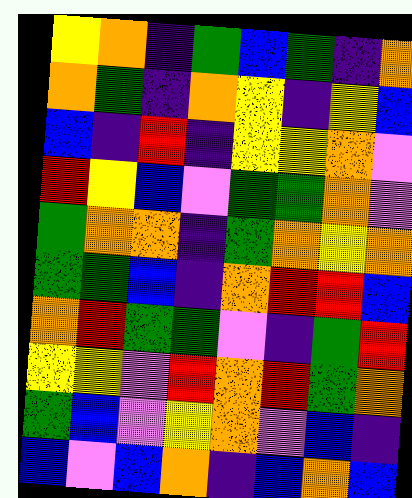[["yellow", "orange", "indigo", "green", "blue", "green", "indigo", "orange"], ["orange", "green", "indigo", "orange", "yellow", "indigo", "yellow", "blue"], ["blue", "indigo", "red", "indigo", "yellow", "yellow", "orange", "violet"], ["red", "yellow", "blue", "violet", "green", "green", "orange", "violet"], ["green", "orange", "orange", "indigo", "green", "orange", "yellow", "orange"], ["green", "green", "blue", "indigo", "orange", "red", "red", "blue"], ["orange", "red", "green", "green", "violet", "indigo", "green", "red"], ["yellow", "yellow", "violet", "red", "orange", "red", "green", "orange"], ["green", "blue", "violet", "yellow", "orange", "violet", "blue", "indigo"], ["blue", "violet", "blue", "orange", "indigo", "blue", "orange", "blue"]]